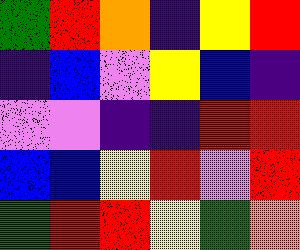[["green", "red", "orange", "indigo", "yellow", "red"], ["indigo", "blue", "violet", "yellow", "blue", "indigo"], ["violet", "violet", "indigo", "indigo", "red", "red"], ["blue", "blue", "yellow", "red", "violet", "red"], ["green", "red", "red", "yellow", "green", "orange"]]